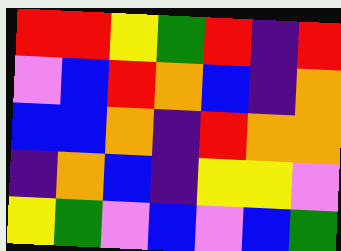[["red", "red", "yellow", "green", "red", "indigo", "red"], ["violet", "blue", "red", "orange", "blue", "indigo", "orange"], ["blue", "blue", "orange", "indigo", "red", "orange", "orange"], ["indigo", "orange", "blue", "indigo", "yellow", "yellow", "violet"], ["yellow", "green", "violet", "blue", "violet", "blue", "green"]]